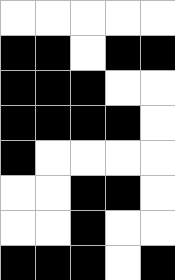[["white", "white", "white", "white", "white"], ["black", "black", "white", "black", "black"], ["black", "black", "black", "white", "white"], ["black", "black", "black", "black", "white"], ["black", "white", "white", "white", "white"], ["white", "white", "black", "black", "white"], ["white", "white", "black", "white", "white"], ["black", "black", "black", "white", "black"]]